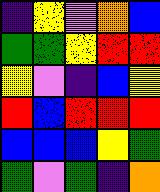[["indigo", "yellow", "violet", "orange", "blue"], ["green", "green", "yellow", "red", "red"], ["yellow", "violet", "indigo", "blue", "yellow"], ["red", "blue", "red", "red", "red"], ["blue", "blue", "blue", "yellow", "green"], ["green", "violet", "green", "indigo", "orange"]]